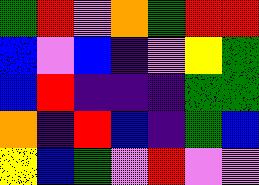[["green", "red", "violet", "orange", "green", "red", "red"], ["blue", "violet", "blue", "indigo", "violet", "yellow", "green"], ["blue", "red", "indigo", "indigo", "indigo", "green", "green"], ["orange", "indigo", "red", "blue", "indigo", "green", "blue"], ["yellow", "blue", "green", "violet", "red", "violet", "violet"]]